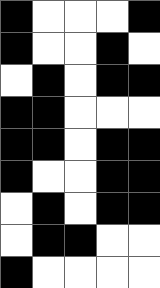[["black", "white", "white", "white", "black"], ["black", "white", "white", "black", "white"], ["white", "black", "white", "black", "black"], ["black", "black", "white", "white", "white"], ["black", "black", "white", "black", "black"], ["black", "white", "white", "black", "black"], ["white", "black", "white", "black", "black"], ["white", "black", "black", "white", "white"], ["black", "white", "white", "white", "white"]]